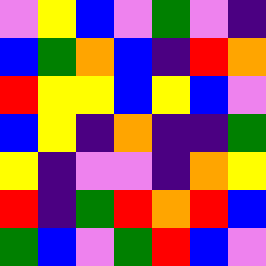[["violet", "yellow", "blue", "violet", "green", "violet", "indigo"], ["blue", "green", "orange", "blue", "indigo", "red", "orange"], ["red", "yellow", "yellow", "blue", "yellow", "blue", "violet"], ["blue", "yellow", "indigo", "orange", "indigo", "indigo", "green"], ["yellow", "indigo", "violet", "violet", "indigo", "orange", "yellow"], ["red", "indigo", "green", "red", "orange", "red", "blue"], ["green", "blue", "violet", "green", "red", "blue", "violet"]]